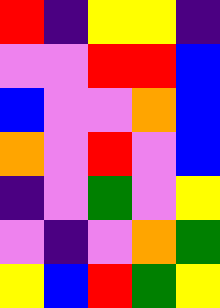[["red", "indigo", "yellow", "yellow", "indigo"], ["violet", "violet", "red", "red", "blue"], ["blue", "violet", "violet", "orange", "blue"], ["orange", "violet", "red", "violet", "blue"], ["indigo", "violet", "green", "violet", "yellow"], ["violet", "indigo", "violet", "orange", "green"], ["yellow", "blue", "red", "green", "yellow"]]